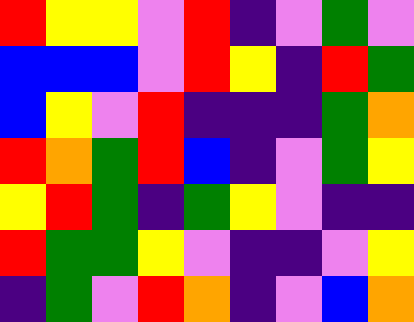[["red", "yellow", "yellow", "violet", "red", "indigo", "violet", "green", "violet"], ["blue", "blue", "blue", "violet", "red", "yellow", "indigo", "red", "green"], ["blue", "yellow", "violet", "red", "indigo", "indigo", "indigo", "green", "orange"], ["red", "orange", "green", "red", "blue", "indigo", "violet", "green", "yellow"], ["yellow", "red", "green", "indigo", "green", "yellow", "violet", "indigo", "indigo"], ["red", "green", "green", "yellow", "violet", "indigo", "indigo", "violet", "yellow"], ["indigo", "green", "violet", "red", "orange", "indigo", "violet", "blue", "orange"]]